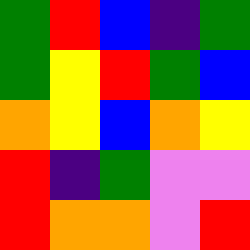[["green", "red", "blue", "indigo", "green"], ["green", "yellow", "red", "green", "blue"], ["orange", "yellow", "blue", "orange", "yellow"], ["red", "indigo", "green", "violet", "violet"], ["red", "orange", "orange", "violet", "red"]]